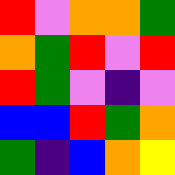[["red", "violet", "orange", "orange", "green"], ["orange", "green", "red", "violet", "red"], ["red", "green", "violet", "indigo", "violet"], ["blue", "blue", "red", "green", "orange"], ["green", "indigo", "blue", "orange", "yellow"]]